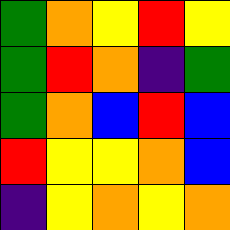[["green", "orange", "yellow", "red", "yellow"], ["green", "red", "orange", "indigo", "green"], ["green", "orange", "blue", "red", "blue"], ["red", "yellow", "yellow", "orange", "blue"], ["indigo", "yellow", "orange", "yellow", "orange"]]